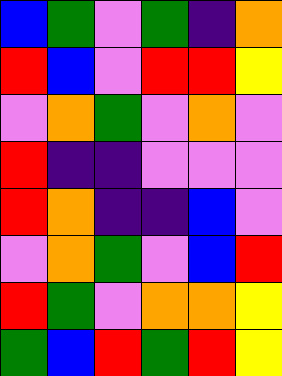[["blue", "green", "violet", "green", "indigo", "orange"], ["red", "blue", "violet", "red", "red", "yellow"], ["violet", "orange", "green", "violet", "orange", "violet"], ["red", "indigo", "indigo", "violet", "violet", "violet"], ["red", "orange", "indigo", "indigo", "blue", "violet"], ["violet", "orange", "green", "violet", "blue", "red"], ["red", "green", "violet", "orange", "orange", "yellow"], ["green", "blue", "red", "green", "red", "yellow"]]